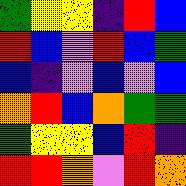[["green", "yellow", "yellow", "indigo", "red", "blue"], ["red", "blue", "violet", "red", "blue", "green"], ["blue", "indigo", "violet", "blue", "violet", "blue"], ["orange", "red", "blue", "orange", "green", "green"], ["green", "yellow", "yellow", "blue", "red", "indigo"], ["red", "red", "orange", "violet", "red", "orange"]]